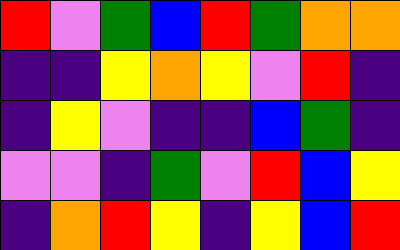[["red", "violet", "green", "blue", "red", "green", "orange", "orange"], ["indigo", "indigo", "yellow", "orange", "yellow", "violet", "red", "indigo"], ["indigo", "yellow", "violet", "indigo", "indigo", "blue", "green", "indigo"], ["violet", "violet", "indigo", "green", "violet", "red", "blue", "yellow"], ["indigo", "orange", "red", "yellow", "indigo", "yellow", "blue", "red"]]